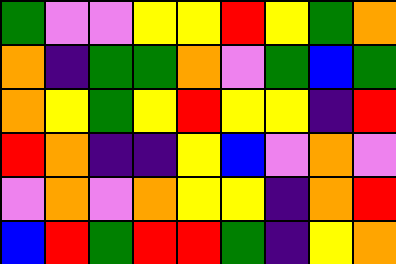[["green", "violet", "violet", "yellow", "yellow", "red", "yellow", "green", "orange"], ["orange", "indigo", "green", "green", "orange", "violet", "green", "blue", "green"], ["orange", "yellow", "green", "yellow", "red", "yellow", "yellow", "indigo", "red"], ["red", "orange", "indigo", "indigo", "yellow", "blue", "violet", "orange", "violet"], ["violet", "orange", "violet", "orange", "yellow", "yellow", "indigo", "orange", "red"], ["blue", "red", "green", "red", "red", "green", "indigo", "yellow", "orange"]]